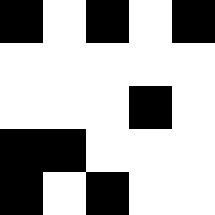[["black", "white", "black", "white", "black"], ["white", "white", "white", "white", "white"], ["white", "white", "white", "black", "white"], ["black", "black", "white", "white", "white"], ["black", "white", "black", "white", "white"]]